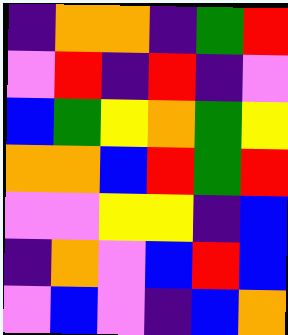[["indigo", "orange", "orange", "indigo", "green", "red"], ["violet", "red", "indigo", "red", "indigo", "violet"], ["blue", "green", "yellow", "orange", "green", "yellow"], ["orange", "orange", "blue", "red", "green", "red"], ["violet", "violet", "yellow", "yellow", "indigo", "blue"], ["indigo", "orange", "violet", "blue", "red", "blue"], ["violet", "blue", "violet", "indigo", "blue", "orange"]]